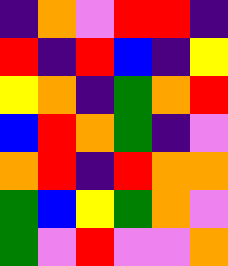[["indigo", "orange", "violet", "red", "red", "indigo"], ["red", "indigo", "red", "blue", "indigo", "yellow"], ["yellow", "orange", "indigo", "green", "orange", "red"], ["blue", "red", "orange", "green", "indigo", "violet"], ["orange", "red", "indigo", "red", "orange", "orange"], ["green", "blue", "yellow", "green", "orange", "violet"], ["green", "violet", "red", "violet", "violet", "orange"]]